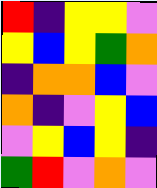[["red", "indigo", "yellow", "yellow", "violet"], ["yellow", "blue", "yellow", "green", "orange"], ["indigo", "orange", "orange", "blue", "violet"], ["orange", "indigo", "violet", "yellow", "blue"], ["violet", "yellow", "blue", "yellow", "indigo"], ["green", "red", "violet", "orange", "violet"]]